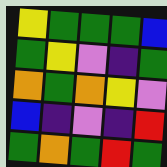[["yellow", "green", "green", "green", "blue"], ["green", "yellow", "violet", "indigo", "green"], ["orange", "green", "orange", "yellow", "violet"], ["blue", "indigo", "violet", "indigo", "red"], ["green", "orange", "green", "red", "green"]]